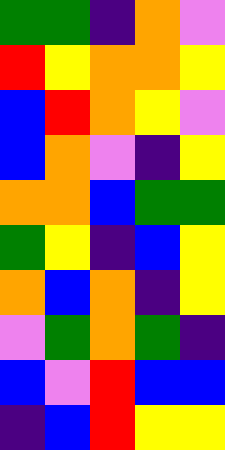[["green", "green", "indigo", "orange", "violet"], ["red", "yellow", "orange", "orange", "yellow"], ["blue", "red", "orange", "yellow", "violet"], ["blue", "orange", "violet", "indigo", "yellow"], ["orange", "orange", "blue", "green", "green"], ["green", "yellow", "indigo", "blue", "yellow"], ["orange", "blue", "orange", "indigo", "yellow"], ["violet", "green", "orange", "green", "indigo"], ["blue", "violet", "red", "blue", "blue"], ["indigo", "blue", "red", "yellow", "yellow"]]